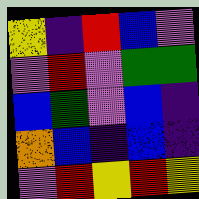[["yellow", "indigo", "red", "blue", "violet"], ["violet", "red", "violet", "green", "green"], ["blue", "green", "violet", "blue", "indigo"], ["orange", "blue", "indigo", "blue", "indigo"], ["violet", "red", "yellow", "red", "yellow"]]